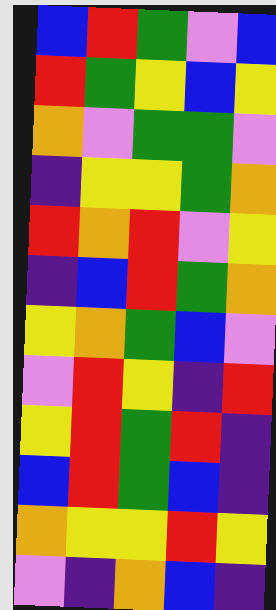[["blue", "red", "green", "violet", "blue"], ["red", "green", "yellow", "blue", "yellow"], ["orange", "violet", "green", "green", "violet"], ["indigo", "yellow", "yellow", "green", "orange"], ["red", "orange", "red", "violet", "yellow"], ["indigo", "blue", "red", "green", "orange"], ["yellow", "orange", "green", "blue", "violet"], ["violet", "red", "yellow", "indigo", "red"], ["yellow", "red", "green", "red", "indigo"], ["blue", "red", "green", "blue", "indigo"], ["orange", "yellow", "yellow", "red", "yellow"], ["violet", "indigo", "orange", "blue", "indigo"]]